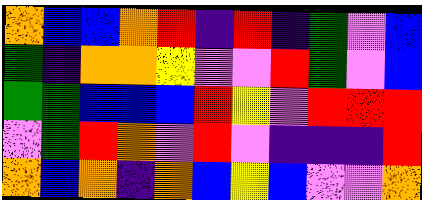[["orange", "blue", "blue", "orange", "red", "indigo", "red", "indigo", "green", "violet", "blue"], ["green", "indigo", "orange", "orange", "yellow", "violet", "violet", "red", "green", "violet", "blue"], ["green", "green", "blue", "blue", "blue", "red", "yellow", "violet", "red", "red", "red"], ["violet", "green", "red", "orange", "violet", "red", "violet", "indigo", "indigo", "indigo", "red"], ["orange", "blue", "orange", "indigo", "orange", "blue", "yellow", "blue", "violet", "violet", "orange"]]